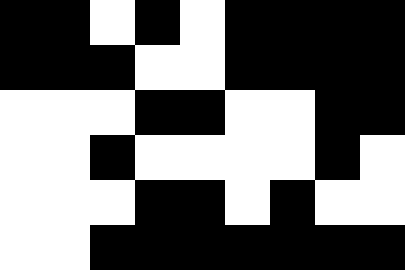[["black", "black", "white", "black", "white", "black", "black", "black", "black"], ["black", "black", "black", "white", "white", "black", "black", "black", "black"], ["white", "white", "white", "black", "black", "white", "white", "black", "black"], ["white", "white", "black", "white", "white", "white", "white", "black", "white"], ["white", "white", "white", "black", "black", "white", "black", "white", "white"], ["white", "white", "black", "black", "black", "black", "black", "black", "black"]]